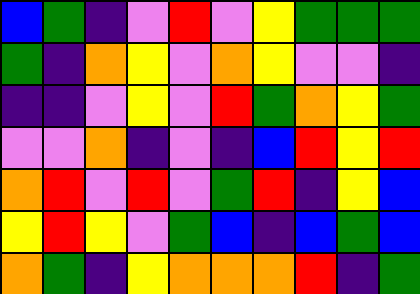[["blue", "green", "indigo", "violet", "red", "violet", "yellow", "green", "green", "green"], ["green", "indigo", "orange", "yellow", "violet", "orange", "yellow", "violet", "violet", "indigo"], ["indigo", "indigo", "violet", "yellow", "violet", "red", "green", "orange", "yellow", "green"], ["violet", "violet", "orange", "indigo", "violet", "indigo", "blue", "red", "yellow", "red"], ["orange", "red", "violet", "red", "violet", "green", "red", "indigo", "yellow", "blue"], ["yellow", "red", "yellow", "violet", "green", "blue", "indigo", "blue", "green", "blue"], ["orange", "green", "indigo", "yellow", "orange", "orange", "orange", "red", "indigo", "green"]]